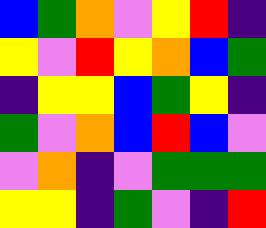[["blue", "green", "orange", "violet", "yellow", "red", "indigo"], ["yellow", "violet", "red", "yellow", "orange", "blue", "green"], ["indigo", "yellow", "yellow", "blue", "green", "yellow", "indigo"], ["green", "violet", "orange", "blue", "red", "blue", "violet"], ["violet", "orange", "indigo", "violet", "green", "green", "green"], ["yellow", "yellow", "indigo", "green", "violet", "indigo", "red"]]